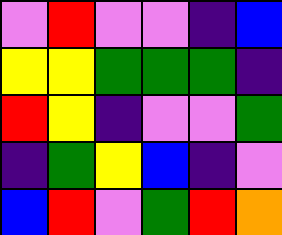[["violet", "red", "violet", "violet", "indigo", "blue"], ["yellow", "yellow", "green", "green", "green", "indigo"], ["red", "yellow", "indigo", "violet", "violet", "green"], ["indigo", "green", "yellow", "blue", "indigo", "violet"], ["blue", "red", "violet", "green", "red", "orange"]]